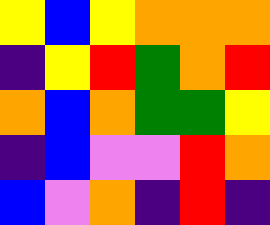[["yellow", "blue", "yellow", "orange", "orange", "orange"], ["indigo", "yellow", "red", "green", "orange", "red"], ["orange", "blue", "orange", "green", "green", "yellow"], ["indigo", "blue", "violet", "violet", "red", "orange"], ["blue", "violet", "orange", "indigo", "red", "indigo"]]